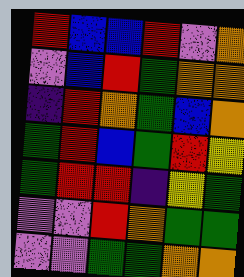[["red", "blue", "blue", "red", "violet", "orange"], ["violet", "blue", "red", "green", "orange", "orange"], ["indigo", "red", "orange", "green", "blue", "orange"], ["green", "red", "blue", "green", "red", "yellow"], ["green", "red", "red", "indigo", "yellow", "green"], ["violet", "violet", "red", "orange", "green", "green"], ["violet", "violet", "green", "green", "orange", "orange"]]